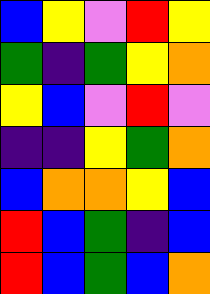[["blue", "yellow", "violet", "red", "yellow"], ["green", "indigo", "green", "yellow", "orange"], ["yellow", "blue", "violet", "red", "violet"], ["indigo", "indigo", "yellow", "green", "orange"], ["blue", "orange", "orange", "yellow", "blue"], ["red", "blue", "green", "indigo", "blue"], ["red", "blue", "green", "blue", "orange"]]